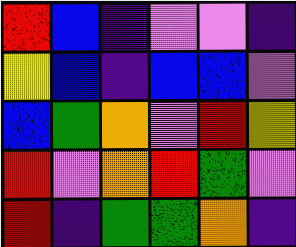[["red", "blue", "indigo", "violet", "violet", "indigo"], ["yellow", "blue", "indigo", "blue", "blue", "violet"], ["blue", "green", "orange", "violet", "red", "yellow"], ["red", "violet", "orange", "red", "green", "violet"], ["red", "indigo", "green", "green", "orange", "indigo"]]